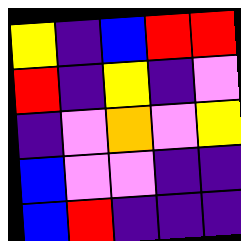[["yellow", "indigo", "blue", "red", "red"], ["red", "indigo", "yellow", "indigo", "violet"], ["indigo", "violet", "orange", "violet", "yellow"], ["blue", "violet", "violet", "indigo", "indigo"], ["blue", "red", "indigo", "indigo", "indigo"]]